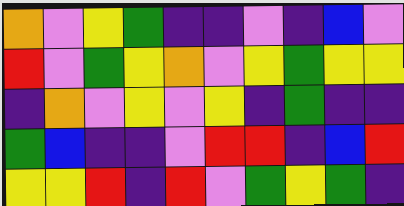[["orange", "violet", "yellow", "green", "indigo", "indigo", "violet", "indigo", "blue", "violet"], ["red", "violet", "green", "yellow", "orange", "violet", "yellow", "green", "yellow", "yellow"], ["indigo", "orange", "violet", "yellow", "violet", "yellow", "indigo", "green", "indigo", "indigo"], ["green", "blue", "indigo", "indigo", "violet", "red", "red", "indigo", "blue", "red"], ["yellow", "yellow", "red", "indigo", "red", "violet", "green", "yellow", "green", "indigo"]]